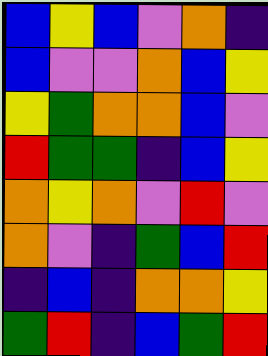[["blue", "yellow", "blue", "violet", "orange", "indigo"], ["blue", "violet", "violet", "orange", "blue", "yellow"], ["yellow", "green", "orange", "orange", "blue", "violet"], ["red", "green", "green", "indigo", "blue", "yellow"], ["orange", "yellow", "orange", "violet", "red", "violet"], ["orange", "violet", "indigo", "green", "blue", "red"], ["indigo", "blue", "indigo", "orange", "orange", "yellow"], ["green", "red", "indigo", "blue", "green", "red"]]